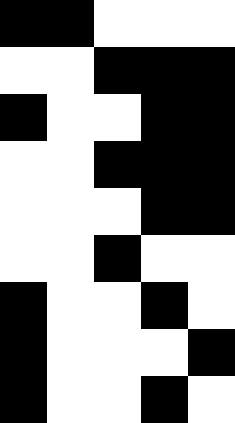[["black", "black", "white", "white", "white"], ["white", "white", "black", "black", "black"], ["black", "white", "white", "black", "black"], ["white", "white", "black", "black", "black"], ["white", "white", "white", "black", "black"], ["white", "white", "black", "white", "white"], ["black", "white", "white", "black", "white"], ["black", "white", "white", "white", "black"], ["black", "white", "white", "black", "white"]]